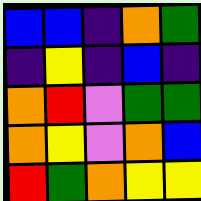[["blue", "blue", "indigo", "orange", "green"], ["indigo", "yellow", "indigo", "blue", "indigo"], ["orange", "red", "violet", "green", "green"], ["orange", "yellow", "violet", "orange", "blue"], ["red", "green", "orange", "yellow", "yellow"]]